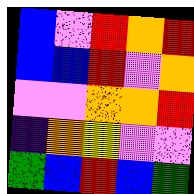[["blue", "violet", "red", "orange", "red"], ["blue", "blue", "red", "violet", "orange"], ["violet", "violet", "orange", "orange", "red"], ["indigo", "orange", "yellow", "violet", "violet"], ["green", "blue", "red", "blue", "green"]]